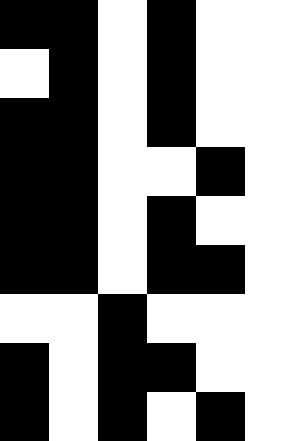[["black", "black", "white", "black", "white", "white"], ["white", "black", "white", "black", "white", "white"], ["black", "black", "white", "black", "white", "white"], ["black", "black", "white", "white", "black", "white"], ["black", "black", "white", "black", "white", "white"], ["black", "black", "white", "black", "black", "white"], ["white", "white", "black", "white", "white", "white"], ["black", "white", "black", "black", "white", "white"], ["black", "white", "black", "white", "black", "white"]]